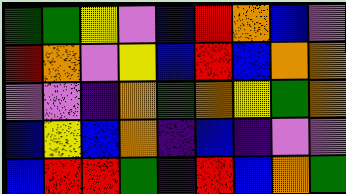[["green", "green", "yellow", "violet", "blue", "red", "orange", "blue", "violet"], ["red", "orange", "violet", "yellow", "blue", "red", "blue", "orange", "orange"], ["violet", "violet", "indigo", "orange", "green", "orange", "yellow", "green", "orange"], ["blue", "yellow", "blue", "orange", "indigo", "blue", "indigo", "violet", "violet"], ["blue", "red", "red", "green", "indigo", "red", "blue", "orange", "green"]]